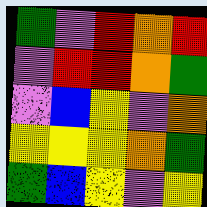[["green", "violet", "red", "orange", "red"], ["violet", "red", "red", "orange", "green"], ["violet", "blue", "yellow", "violet", "orange"], ["yellow", "yellow", "yellow", "orange", "green"], ["green", "blue", "yellow", "violet", "yellow"]]